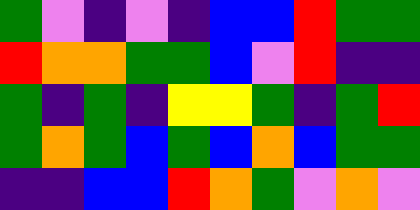[["green", "violet", "indigo", "violet", "indigo", "blue", "blue", "red", "green", "green"], ["red", "orange", "orange", "green", "green", "blue", "violet", "red", "indigo", "indigo"], ["green", "indigo", "green", "indigo", "yellow", "yellow", "green", "indigo", "green", "red"], ["green", "orange", "green", "blue", "green", "blue", "orange", "blue", "green", "green"], ["indigo", "indigo", "blue", "blue", "red", "orange", "green", "violet", "orange", "violet"]]